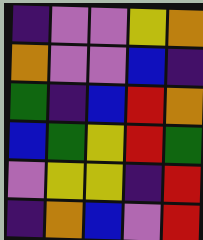[["indigo", "violet", "violet", "yellow", "orange"], ["orange", "violet", "violet", "blue", "indigo"], ["green", "indigo", "blue", "red", "orange"], ["blue", "green", "yellow", "red", "green"], ["violet", "yellow", "yellow", "indigo", "red"], ["indigo", "orange", "blue", "violet", "red"]]